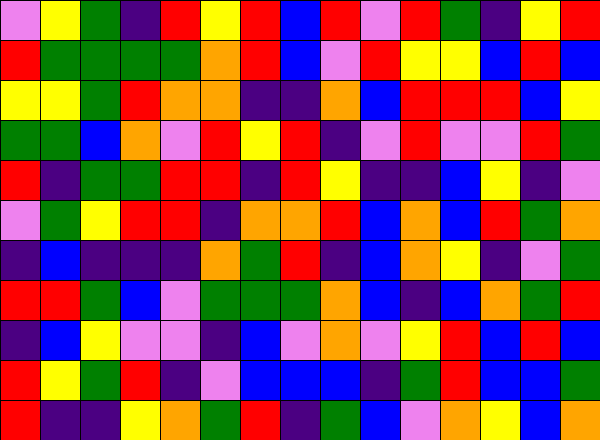[["violet", "yellow", "green", "indigo", "red", "yellow", "red", "blue", "red", "violet", "red", "green", "indigo", "yellow", "red"], ["red", "green", "green", "green", "green", "orange", "red", "blue", "violet", "red", "yellow", "yellow", "blue", "red", "blue"], ["yellow", "yellow", "green", "red", "orange", "orange", "indigo", "indigo", "orange", "blue", "red", "red", "red", "blue", "yellow"], ["green", "green", "blue", "orange", "violet", "red", "yellow", "red", "indigo", "violet", "red", "violet", "violet", "red", "green"], ["red", "indigo", "green", "green", "red", "red", "indigo", "red", "yellow", "indigo", "indigo", "blue", "yellow", "indigo", "violet"], ["violet", "green", "yellow", "red", "red", "indigo", "orange", "orange", "red", "blue", "orange", "blue", "red", "green", "orange"], ["indigo", "blue", "indigo", "indigo", "indigo", "orange", "green", "red", "indigo", "blue", "orange", "yellow", "indigo", "violet", "green"], ["red", "red", "green", "blue", "violet", "green", "green", "green", "orange", "blue", "indigo", "blue", "orange", "green", "red"], ["indigo", "blue", "yellow", "violet", "violet", "indigo", "blue", "violet", "orange", "violet", "yellow", "red", "blue", "red", "blue"], ["red", "yellow", "green", "red", "indigo", "violet", "blue", "blue", "blue", "indigo", "green", "red", "blue", "blue", "green"], ["red", "indigo", "indigo", "yellow", "orange", "green", "red", "indigo", "green", "blue", "violet", "orange", "yellow", "blue", "orange"]]